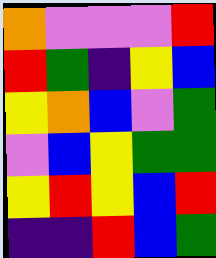[["orange", "violet", "violet", "violet", "red"], ["red", "green", "indigo", "yellow", "blue"], ["yellow", "orange", "blue", "violet", "green"], ["violet", "blue", "yellow", "green", "green"], ["yellow", "red", "yellow", "blue", "red"], ["indigo", "indigo", "red", "blue", "green"]]